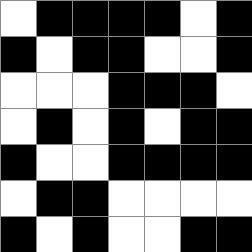[["white", "black", "black", "black", "black", "white", "black"], ["black", "white", "black", "black", "white", "white", "black"], ["white", "white", "white", "black", "black", "black", "white"], ["white", "black", "white", "black", "white", "black", "black"], ["black", "white", "white", "black", "black", "black", "black"], ["white", "black", "black", "white", "white", "white", "white"], ["black", "white", "black", "white", "white", "black", "black"]]